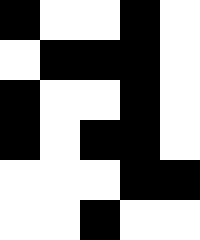[["black", "white", "white", "black", "white"], ["white", "black", "black", "black", "white"], ["black", "white", "white", "black", "white"], ["black", "white", "black", "black", "white"], ["white", "white", "white", "black", "black"], ["white", "white", "black", "white", "white"]]